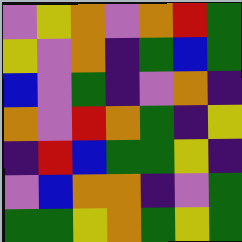[["violet", "yellow", "orange", "violet", "orange", "red", "green"], ["yellow", "violet", "orange", "indigo", "green", "blue", "green"], ["blue", "violet", "green", "indigo", "violet", "orange", "indigo"], ["orange", "violet", "red", "orange", "green", "indigo", "yellow"], ["indigo", "red", "blue", "green", "green", "yellow", "indigo"], ["violet", "blue", "orange", "orange", "indigo", "violet", "green"], ["green", "green", "yellow", "orange", "green", "yellow", "green"]]